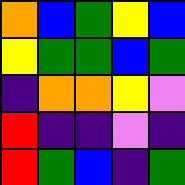[["orange", "blue", "green", "yellow", "blue"], ["yellow", "green", "green", "blue", "green"], ["indigo", "orange", "orange", "yellow", "violet"], ["red", "indigo", "indigo", "violet", "indigo"], ["red", "green", "blue", "indigo", "green"]]